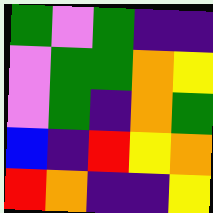[["green", "violet", "green", "indigo", "indigo"], ["violet", "green", "green", "orange", "yellow"], ["violet", "green", "indigo", "orange", "green"], ["blue", "indigo", "red", "yellow", "orange"], ["red", "orange", "indigo", "indigo", "yellow"]]